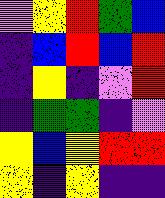[["violet", "yellow", "red", "green", "blue"], ["indigo", "blue", "red", "blue", "red"], ["indigo", "yellow", "indigo", "violet", "red"], ["indigo", "green", "green", "indigo", "violet"], ["yellow", "blue", "yellow", "red", "red"], ["yellow", "indigo", "yellow", "indigo", "indigo"]]